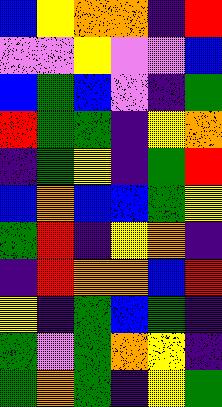[["blue", "yellow", "orange", "orange", "indigo", "red"], ["violet", "violet", "yellow", "violet", "violet", "blue"], ["blue", "green", "blue", "violet", "indigo", "green"], ["red", "green", "green", "indigo", "yellow", "orange"], ["indigo", "green", "yellow", "indigo", "green", "red"], ["blue", "orange", "blue", "blue", "green", "yellow"], ["green", "red", "indigo", "yellow", "orange", "indigo"], ["indigo", "red", "orange", "orange", "blue", "red"], ["yellow", "indigo", "green", "blue", "green", "indigo"], ["green", "violet", "green", "orange", "yellow", "indigo"], ["green", "orange", "green", "indigo", "yellow", "green"]]